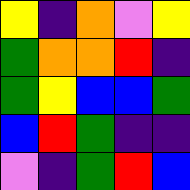[["yellow", "indigo", "orange", "violet", "yellow"], ["green", "orange", "orange", "red", "indigo"], ["green", "yellow", "blue", "blue", "green"], ["blue", "red", "green", "indigo", "indigo"], ["violet", "indigo", "green", "red", "blue"]]